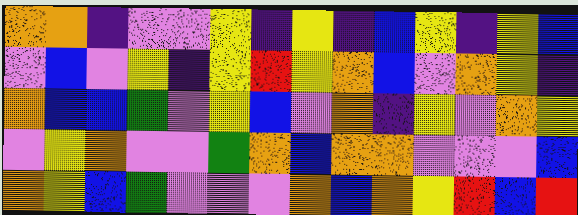[["orange", "orange", "indigo", "violet", "violet", "yellow", "indigo", "yellow", "indigo", "blue", "yellow", "indigo", "yellow", "blue"], ["violet", "blue", "violet", "yellow", "indigo", "yellow", "red", "yellow", "orange", "blue", "violet", "orange", "yellow", "indigo"], ["orange", "blue", "blue", "green", "violet", "yellow", "blue", "violet", "orange", "indigo", "yellow", "violet", "orange", "yellow"], ["violet", "yellow", "orange", "violet", "violet", "green", "orange", "blue", "orange", "orange", "violet", "violet", "violet", "blue"], ["orange", "yellow", "blue", "green", "violet", "violet", "violet", "orange", "blue", "orange", "yellow", "red", "blue", "red"]]